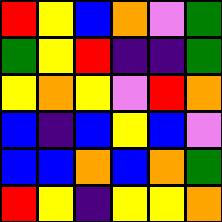[["red", "yellow", "blue", "orange", "violet", "green"], ["green", "yellow", "red", "indigo", "indigo", "green"], ["yellow", "orange", "yellow", "violet", "red", "orange"], ["blue", "indigo", "blue", "yellow", "blue", "violet"], ["blue", "blue", "orange", "blue", "orange", "green"], ["red", "yellow", "indigo", "yellow", "yellow", "orange"]]